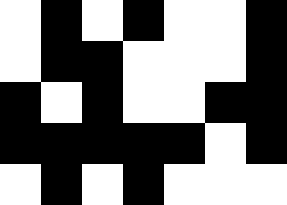[["white", "black", "white", "black", "white", "white", "black"], ["white", "black", "black", "white", "white", "white", "black"], ["black", "white", "black", "white", "white", "black", "black"], ["black", "black", "black", "black", "black", "white", "black"], ["white", "black", "white", "black", "white", "white", "white"]]